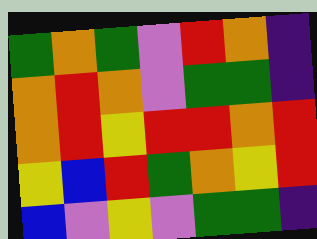[["green", "orange", "green", "violet", "red", "orange", "indigo"], ["orange", "red", "orange", "violet", "green", "green", "indigo"], ["orange", "red", "yellow", "red", "red", "orange", "red"], ["yellow", "blue", "red", "green", "orange", "yellow", "red"], ["blue", "violet", "yellow", "violet", "green", "green", "indigo"]]